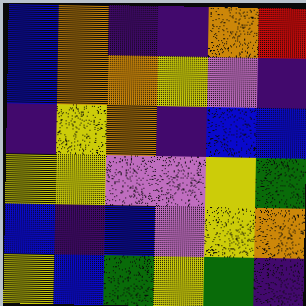[["blue", "orange", "indigo", "indigo", "orange", "red"], ["blue", "orange", "orange", "yellow", "violet", "indigo"], ["indigo", "yellow", "orange", "indigo", "blue", "blue"], ["yellow", "yellow", "violet", "violet", "yellow", "green"], ["blue", "indigo", "blue", "violet", "yellow", "orange"], ["yellow", "blue", "green", "yellow", "green", "indigo"]]